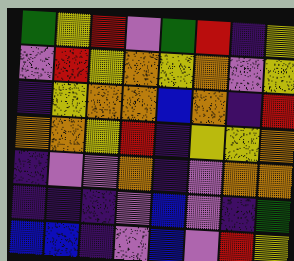[["green", "yellow", "red", "violet", "green", "red", "indigo", "yellow"], ["violet", "red", "yellow", "orange", "yellow", "orange", "violet", "yellow"], ["indigo", "yellow", "orange", "orange", "blue", "orange", "indigo", "red"], ["orange", "orange", "yellow", "red", "indigo", "yellow", "yellow", "orange"], ["indigo", "violet", "violet", "orange", "indigo", "violet", "orange", "orange"], ["indigo", "indigo", "indigo", "violet", "blue", "violet", "indigo", "green"], ["blue", "blue", "indigo", "violet", "blue", "violet", "red", "yellow"]]